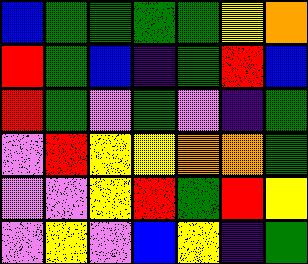[["blue", "green", "green", "green", "green", "yellow", "orange"], ["red", "green", "blue", "indigo", "green", "red", "blue"], ["red", "green", "violet", "green", "violet", "indigo", "green"], ["violet", "red", "yellow", "yellow", "orange", "orange", "green"], ["violet", "violet", "yellow", "red", "green", "red", "yellow"], ["violet", "yellow", "violet", "blue", "yellow", "indigo", "green"]]